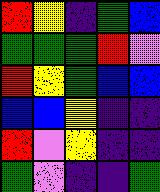[["red", "yellow", "indigo", "green", "blue"], ["green", "green", "green", "red", "violet"], ["red", "yellow", "green", "blue", "blue"], ["blue", "blue", "yellow", "indigo", "indigo"], ["red", "violet", "yellow", "indigo", "indigo"], ["green", "violet", "indigo", "indigo", "green"]]